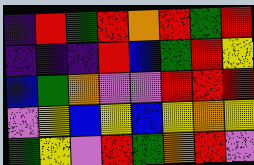[["indigo", "red", "green", "red", "orange", "red", "green", "red"], ["indigo", "indigo", "indigo", "red", "blue", "green", "red", "yellow"], ["blue", "green", "orange", "violet", "violet", "red", "red", "red"], ["violet", "yellow", "blue", "yellow", "blue", "yellow", "orange", "yellow"], ["green", "yellow", "violet", "red", "green", "orange", "red", "violet"]]